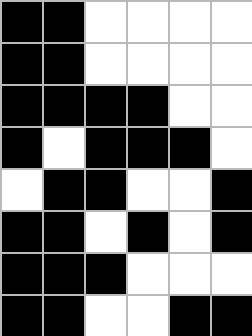[["black", "black", "white", "white", "white", "white"], ["black", "black", "white", "white", "white", "white"], ["black", "black", "black", "black", "white", "white"], ["black", "white", "black", "black", "black", "white"], ["white", "black", "black", "white", "white", "black"], ["black", "black", "white", "black", "white", "black"], ["black", "black", "black", "white", "white", "white"], ["black", "black", "white", "white", "black", "black"]]